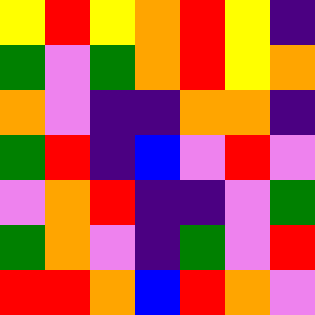[["yellow", "red", "yellow", "orange", "red", "yellow", "indigo"], ["green", "violet", "green", "orange", "red", "yellow", "orange"], ["orange", "violet", "indigo", "indigo", "orange", "orange", "indigo"], ["green", "red", "indigo", "blue", "violet", "red", "violet"], ["violet", "orange", "red", "indigo", "indigo", "violet", "green"], ["green", "orange", "violet", "indigo", "green", "violet", "red"], ["red", "red", "orange", "blue", "red", "orange", "violet"]]